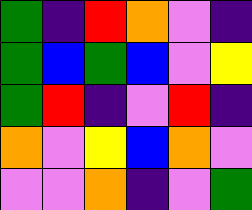[["green", "indigo", "red", "orange", "violet", "indigo"], ["green", "blue", "green", "blue", "violet", "yellow"], ["green", "red", "indigo", "violet", "red", "indigo"], ["orange", "violet", "yellow", "blue", "orange", "violet"], ["violet", "violet", "orange", "indigo", "violet", "green"]]